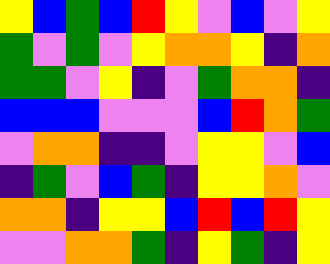[["yellow", "blue", "green", "blue", "red", "yellow", "violet", "blue", "violet", "yellow"], ["green", "violet", "green", "violet", "yellow", "orange", "orange", "yellow", "indigo", "orange"], ["green", "green", "violet", "yellow", "indigo", "violet", "green", "orange", "orange", "indigo"], ["blue", "blue", "blue", "violet", "violet", "violet", "blue", "red", "orange", "green"], ["violet", "orange", "orange", "indigo", "indigo", "violet", "yellow", "yellow", "violet", "blue"], ["indigo", "green", "violet", "blue", "green", "indigo", "yellow", "yellow", "orange", "violet"], ["orange", "orange", "indigo", "yellow", "yellow", "blue", "red", "blue", "red", "yellow"], ["violet", "violet", "orange", "orange", "green", "indigo", "yellow", "green", "indigo", "yellow"]]